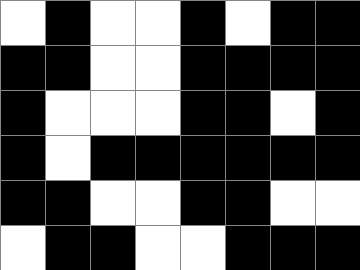[["white", "black", "white", "white", "black", "white", "black", "black"], ["black", "black", "white", "white", "black", "black", "black", "black"], ["black", "white", "white", "white", "black", "black", "white", "black"], ["black", "white", "black", "black", "black", "black", "black", "black"], ["black", "black", "white", "white", "black", "black", "white", "white"], ["white", "black", "black", "white", "white", "black", "black", "black"]]